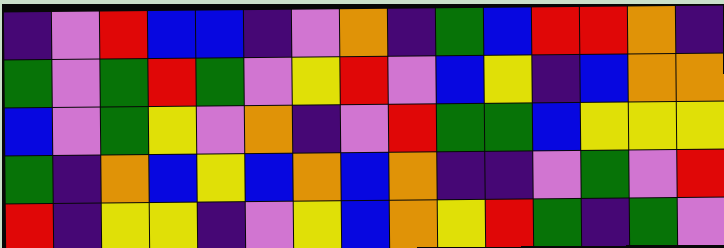[["indigo", "violet", "red", "blue", "blue", "indigo", "violet", "orange", "indigo", "green", "blue", "red", "red", "orange", "indigo"], ["green", "violet", "green", "red", "green", "violet", "yellow", "red", "violet", "blue", "yellow", "indigo", "blue", "orange", "orange"], ["blue", "violet", "green", "yellow", "violet", "orange", "indigo", "violet", "red", "green", "green", "blue", "yellow", "yellow", "yellow"], ["green", "indigo", "orange", "blue", "yellow", "blue", "orange", "blue", "orange", "indigo", "indigo", "violet", "green", "violet", "red"], ["red", "indigo", "yellow", "yellow", "indigo", "violet", "yellow", "blue", "orange", "yellow", "red", "green", "indigo", "green", "violet"]]